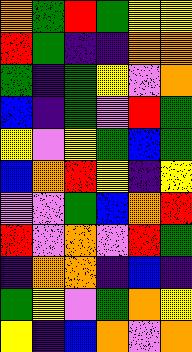[["orange", "green", "red", "green", "yellow", "yellow"], ["red", "green", "indigo", "indigo", "orange", "orange"], ["green", "indigo", "green", "yellow", "violet", "orange"], ["blue", "indigo", "green", "violet", "red", "green"], ["yellow", "violet", "yellow", "green", "blue", "green"], ["blue", "orange", "red", "yellow", "indigo", "yellow"], ["violet", "violet", "green", "blue", "orange", "red"], ["red", "violet", "orange", "violet", "red", "green"], ["indigo", "orange", "orange", "indigo", "blue", "indigo"], ["green", "yellow", "violet", "green", "orange", "yellow"], ["yellow", "indigo", "blue", "orange", "violet", "orange"]]